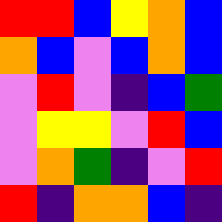[["red", "red", "blue", "yellow", "orange", "blue"], ["orange", "blue", "violet", "blue", "orange", "blue"], ["violet", "red", "violet", "indigo", "blue", "green"], ["violet", "yellow", "yellow", "violet", "red", "blue"], ["violet", "orange", "green", "indigo", "violet", "red"], ["red", "indigo", "orange", "orange", "blue", "indigo"]]